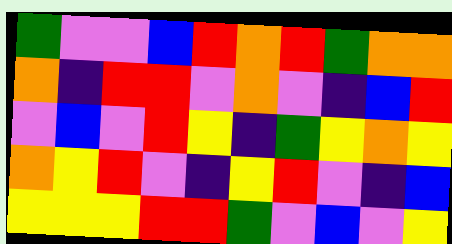[["green", "violet", "violet", "blue", "red", "orange", "red", "green", "orange", "orange"], ["orange", "indigo", "red", "red", "violet", "orange", "violet", "indigo", "blue", "red"], ["violet", "blue", "violet", "red", "yellow", "indigo", "green", "yellow", "orange", "yellow"], ["orange", "yellow", "red", "violet", "indigo", "yellow", "red", "violet", "indigo", "blue"], ["yellow", "yellow", "yellow", "red", "red", "green", "violet", "blue", "violet", "yellow"]]